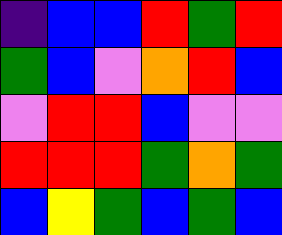[["indigo", "blue", "blue", "red", "green", "red"], ["green", "blue", "violet", "orange", "red", "blue"], ["violet", "red", "red", "blue", "violet", "violet"], ["red", "red", "red", "green", "orange", "green"], ["blue", "yellow", "green", "blue", "green", "blue"]]